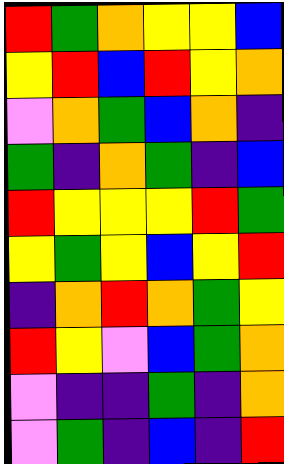[["red", "green", "orange", "yellow", "yellow", "blue"], ["yellow", "red", "blue", "red", "yellow", "orange"], ["violet", "orange", "green", "blue", "orange", "indigo"], ["green", "indigo", "orange", "green", "indigo", "blue"], ["red", "yellow", "yellow", "yellow", "red", "green"], ["yellow", "green", "yellow", "blue", "yellow", "red"], ["indigo", "orange", "red", "orange", "green", "yellow"], ["red", "yellow", "violet", "blue", "green", "orange"], ["violet", "indigo", "indigo", "green", "indigo", "orange"], ["violet", "green", "indigo", "blue", "indigo", "red"]]